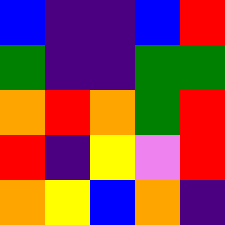[["blue", "indigo", "indigo", "blue", "red"], ["green", "indigo", "indigo", "green", "green"], ["orange", "red", "orange", "green", "red"], ["red", "indigo", "yellow", "violet", "red"], ["orange", "yellow", "blue", "orange", "indigo"]]